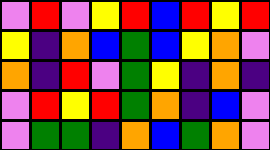[["violet", "red", "violet", "yellow", "red", "blue", "red", "yellow", "red"], ["yellow", "indigo", "orange", "blue", "green", "blue", "yellow", "orange", "violet"], ["orange", "indigo", "red", "violet", "green", "yellow", "indigo", "orange", "indigo"], ["violet", "red", "yellow", "red", "green", "orange", "indigo", "blue", "violet"], ["violet", "green", "green", "indigo", "orange", "blue", "green", "orange", "violet"]]